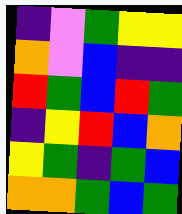[["indigo", "violet", "green", "yellow", "yellow"], ["orange", "violet", "blue", "indigo", "indigo"], ["red", "green", "blue", "red", "green"], ["indigo", "yellow", "red", "blue", "orange"], ["yellow", "green", "indigo", "green", "blue"], ["orange", "orange", "green", "blue", "green"]]